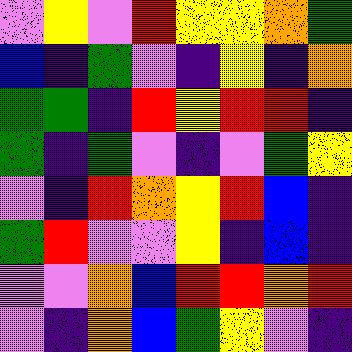[["violet", "yellow", "violet", "red", "yellow", "yellow", "orange", "green"], ["blue", "indigo", "green", "violet", "indigo", "yellow", "indigo", "orange"], ["green", "green", "indigo", "red", "yellow", "red", "red", "indigo"], ["green", "indigo", "green", "violet", "indigo", "violet", "green", "yellow"], ["violet", "indigo", "red", "orange", "yellow", "red", "blue", "indigo"], ["green", "red", "violet", "violet", "yellow", "indigo", "blue", "indigo"], ["violet", "violet", "orange", "blue", "red", "red", "orange", "red"], ["violet", "indigo", "orange", "blue", "green", "yellow", "violet", "indigo"]]